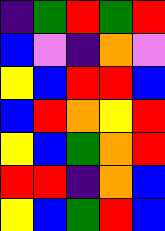[["indigo", "green", "red", "green", "red"], ["blue", "violet", "indigo", "orange", "violet"], ["yellow", "blue", "red", "red", "blue"], ["blue", "red", "orange", "yellow", "red"], ["yellow", "blue", "green", "orange", "red"], ["red", "red", "indigo", "orange", "blue"], ["yellow", "blue", "green", "red", "blue"]]